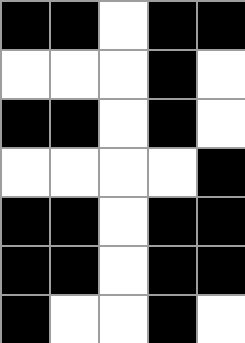[["black", "black", "white", "black", "black"], ["white", "white", "white", "black", "white"], ["black", "black", "white", "black", "white"], ["white", "white", "white", "white", "black"], ["black", "black", "white", "black", "black"], ["black", "black", "white", "black", "black"], ["black", "white", "white", "black", "white"]]